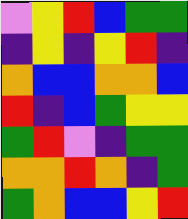[["violet", "yellow", "red", "blue", "green", "green"], ["indigo", "yellow", "indigo", "yellow", "red", "indigo"], ["orange", "blue", "blue", "orange", "orange", "blue"], ["red", "indigo", "blue", "green", "yellow", "yellow"], ["green", "red", "violet", "indigo", "green", "green"], ["orange", "orange", "red", "orange", "indigo", "green"], ["green", "orange", "blue", "blue", "yellow", "red"]]